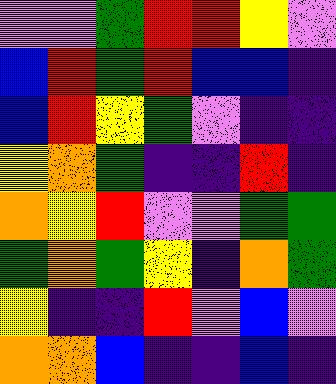[["violet", "violet", "green", "red", "red", "yellow", "violet"], ["blue", "red", "green", "red", "blue", "blue", "indigo"], ["blue", "red", "yellow", "green", "violet", "indigo", "indigo"], ["yellow", "orange", "green", "indigo", "indigo", "red", "indigo"], ["orange", "yellow", "red", "violet", "violet", "green", "green"], ["green", "orange", "green", "yellow", "indigo", "orange", "green"], ["yellow", "indigo", "indigo", "red", "violet", "blue", "violet"], ["orange", "orange", "blue", "indigo", "indigo", "blue", "indigo"]]